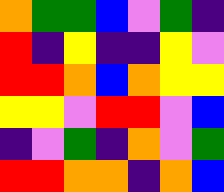[["orange", "green", "green", "blue", "violet", "green", "indigo"], ["red", "indigo", "yellow", "indigo", "indigo", "yellow", "violet"], ["red", "red", "orange", "blue", "orange", "yellow", "yellow"], ["yellow", "yellow", "violet", "red", "red", "violet", "blue"], ["indigo", "violet", "green", "indigo", "orange", "violet", "green"], ["red", "red", "orange", "orange", "indigo", "orange", "blue"]]